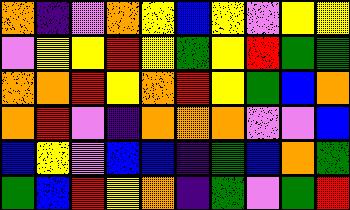[["orange", "indigo", "violet", "orange", "yellow", "blue", "yellow", "violet", "yellow", "yellow"], ["violet", "yellow", "yellow", "red", "yellow", "green", "yellow", "red", "green", "green"], ["orange", "orange", "red", "yellow", "orange", "red", "yellow", "green", "blue", "orange"], ["orange", "red", "violet", "indigo", "orange", "orange", "orange", "violet", "violet", "blue"], ["blue", "yellow", "violet", "blue", "blue", "indigo", "green", "blue", "orange", "green"], ["green", "blue", "red", "yellow", "orange", "indigo", "green", "violet", "green", "red"]]